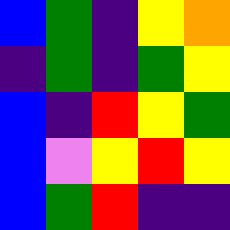[["blue", "green", "indigo", "yellow", "orange"], ["indigo", "green", "indigo", "green", "yellow"], ["blue", "indigo", "red", "yellow", "green"], ["blue", "violet", "yellow", "red", "yellow"], ["blue", "green", "red", "indigo", "indigo"]]